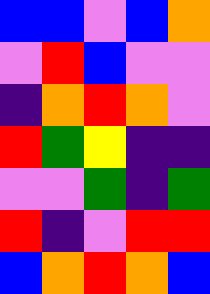[["blue", "blue", "violet", "blue", "orange"], ["violet", "red", "blue", "violet", "violet"], ["indigo", "orange", "red", "orange", "violet"], ["red", "green", "yellow", "indigo", "indigo"], ["violet", "violet", "green", "indigo", "green"], ["red", "indigo", "violet", "red", "red"], ["blue", "orange", "red", "orange", "blue"]]